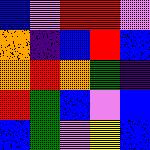[["blue", "violet", "red", "red", "violet"], ["orange", "indigo", "blue", "red", "blue"], ["orange", "red", "orange", "green", "indigo"], ["red", "green", "blue", "violet", "blue"], ["blue", "green", "violet", "yellow", "blue"]]